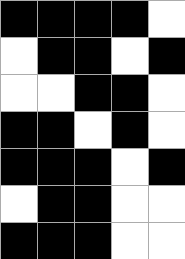[["black", "black", "black", "black", "white"], ["white", "black", "black", "white", "black"], ["white", "white", "black", "black", "white"], ["black", "black", "white", "black", "white"], ["black", "black", "black", "white", "black"], ["white", "black", "black", "white", "white"], ["black", "black", "black", "white", "white"]]